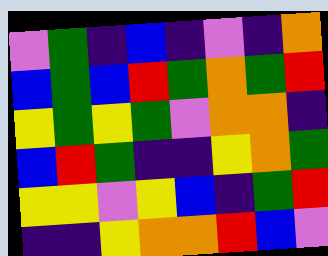[["violet", "green", "indigo", "blue", "indigo", "violet", "indigo", "orange"], ["blue", "green", "blue", "red", "green", "orange", "green", "red"], ["yellow", "green", "yellow", "green", "violet", "orange", "orange", "indigo"], ["blue", "red", "green", "indigo", "indigo", "yellow", "orange", "green"], ["yellow", "yellow", "violet", "yellow", "blue", "indigo", "green", "red"], ["indigo", "indigo", "yellow", "orange", "orange", "red", "blue", "violet"]]